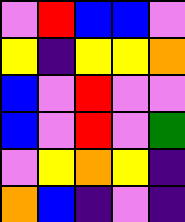[["violet", "red", "blue", "blue", "violet"], ["yellow", "indigo", "yellow", "yellow", "orange"], ["blue", "violet", "red", "violet", "violet"], ["blue", "violet", "red", "violet", "green"], ["violet", "yellow", "orange", "yellow", "indigo"], ["orange", "blue", "indigo", "violet", "indigo"]]